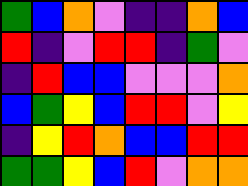[["green", "blue", "orange", "violet", "indigo", "indigo", "orange", "blue"], ["red", "indigo", "violet", "red", "red", "indigo", "green", "violet"], ["indigo", "red", "blue", "blue", "violet", "violet", "violet", "orange"], ["blue", "green", "yellow", "blue", "red", "red", "violet", "yellow"], ["indigo", "yellow", "red", "orange", "blue", "blue", "red", "red"], ["green", "green", "yellow", "blue", "red", "violet", "orange", "orange"]]